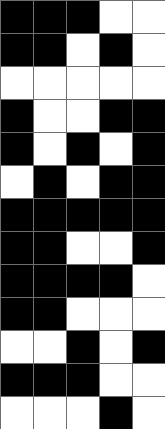[["black", "black", "black", "white", "white"], ["black", "black", "white", "black", "white"], ["white", "white", "white", "white", "white"], ["black", "white", "white", "black", "black"], ["black", "white", "black", "white", "black"], ["white", "black", "white", "black", "black"], ["black", "black", "black", "black", "black"], ["black", "black", "white", "white", "black"], ["black", "black", "black", "black", "white"], ["black", "black", "white", "white", "white"], ["white", "white", "black", "white", "black"], ["black", "black", "black", "white", "white"], ["white", "white", "white", "black", "white"]]